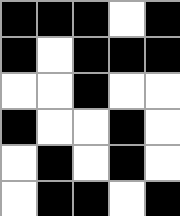[["black", "black", "black", "white", "black"], ["black", "white", "black", "black", "black"], ["white", "white", "black", "white", "white"], ["black", "white", "white", "black", "white"], ["white", "black", "white", "black", "white"], ["white", "black", "black", "white", "black"]]